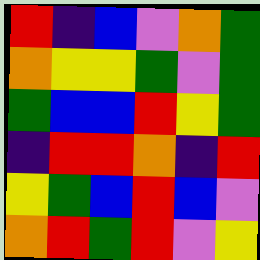[["red", "indigo", "blue", "violet", "orange", "green"], ["orange", "yellow", "yellow", "green", "violet", "green"], ["green", "blue", "blue", "red", "yellow", "green"], ["indigo", "red", "red", "orange", "indigo", "red"], ["yellow", "green", "blue", "red", "blue", "violet"], ["orange", "red", "green", "red", "violet", "yellow"]]